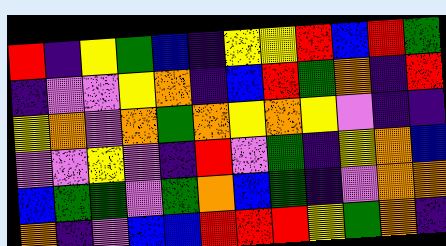[["red", "indigo", "yellow", "green", "blue", "indigo", "yellow", "yellow", "red", "blue", "red", "green"], ["indigo", "violet", "violet", "yellow", "orange", "indigo", "blue", "red", "green", "orange", "indigo", "red"], ["yellow", "orange", "violet", "orange", "green", "orange", "yellow", "orange", "yellow", "violet", "indigo", "indigo"], ["violet", "violet", "yellow", "violet", "indigo", "red", "violet", "green", "indigo", "yellow", "orange", "blue"], ["blue", "green", "green", "violet", "green", "orange", "blue", "green", "indigo", "violet", "orange", "orange"], ["orange", "indigo", "violet", "blue", "blue", "red", "red", "red", "yellow", "green", "orange", "indigo"]]